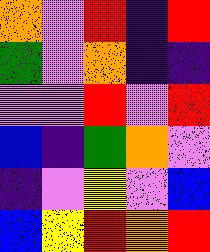[["orange", "violet", "red", "indigo", "red"], ["green", "violet", "orange", "indigo", "indigo"], ["violet", "violet", "red", "violet", "red"], ["blue", "indigo", "green", "orange", "violet"], ["indigo", "violet", "yellow", "violet", "blue"], ["blue", "yellow", "red", "orange", "red"]]